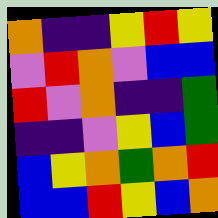[["orange", "indigo", "indigo", "yellow", "red", "yellow"], ["violet", "red", "orange", "violet", "blue", "blue"], ["red", "violet", "orange", "indigo", "indigo", "green"], ["indigo", "indigo", "violet", "yellow", "blue", "green"], ["blue", "yellow", "orange", "green", "orange", "red"], ["blue", "blue", "red", "yellow", "blue", "orange"]]